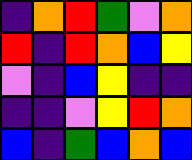[["indigo", "orange", "red", "green", "violet", "orange"], ["red", "indigo", "red", "orange", "blue", "yellow"], ["violet", "indigo", "blue", "yellow", "indigo", "indigo"], ["indigo", "indigo", "violet", "yellow", "red", "orange"], ["blue", "indigo", "green", "blue", "orange", "blue"]]